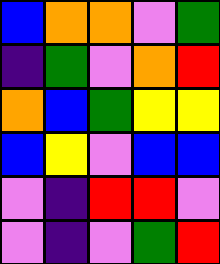[["blue", "orange", "orange", "violet", "green"], ["indigo", "green", "violet", "orange", "red"], ["orange", "blue", "green", "yellow", "yellow"], ["blue", "yellow", "violet", "blue", "blue"], ["violet", "indigo", "red", "red", "violet"], ["violet", "indigo", "violet", "green", "red"]]